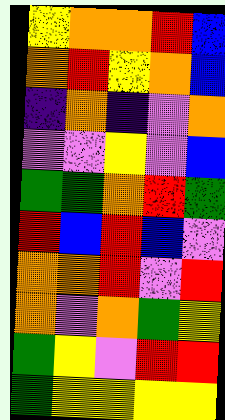[["yellow", "orange", "orange", "red", "blue"], ["orange", "red", "yellow", "orange", "blue"], ["indigo", "orange", "indigo", "violet", "orange"], ["violet", "violet", "yellow", "violet", "blue"], ["green", "green", "orange", "red", "green"], ["red", "blue", "red", "blue", "violet"], ["orange", "orange", "red", "violet", "red"], ["orange", "violet", "orange", "green", "yellow"], ["green", "yellow", "violet", "red", "red"], ["green", "yellow", "yellow", "yellow", "yellow"]]